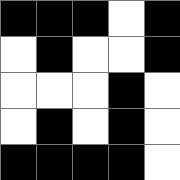[["black", "black", "black", "white", "black"], ["white", "black", "white", "white", "black"], ["white", "white", "white", "black", "white"], ["white", "black", "white", "black", "white"], ["black", "black", "black", "black", "white"]]